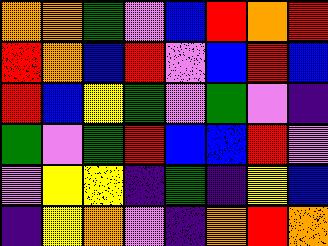[["orange", "orange", "green", "violet", "blue", "red", "orange", "red"], ["red", "orange", "blue", "red", "violet", "blue", "red", "blue"], ["red", "blue", "yellow", "green", "violet", "green", "violet", "indigo"], ["green", "violet", "green", "red", "blue", "blue", "red", "violet"], ["violet", "yellow", "yellow", "indigo", "green", "indigo", "yellow", "blue"], ["indigo", "yellow", "orange", "violet", "indigo", "orange", "red", "orange"]]